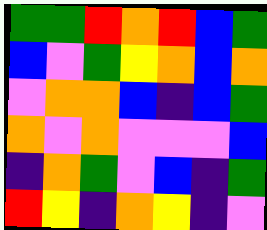[["green", "green", "red", "orange", "red", "blue", "green"], ["blue", "violet", "green", "yellow", "orange", "blue", "orange"], ["violet", "orange", "orange", "blue", "indigo", "blue", "green"], ["orange", "violet", "orange", "violet", "violet", "violet", "blue"], ["indigo", "orange", "green", "violet", "blue", "indigo", "green"], ["red", "yellow", "indigo", "orange", "yellow", "indigo", "violet"]]